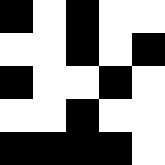[["black", "white", "black", "white", "white"], ["white", "white", "black", "white", "black"], ["black", "white", "white", "black", "white"], ["white", "white", "black", "white", "white"], ["black", "black", "black", "black", "white"]]